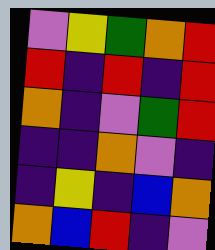[["violet", "yellow", "green", "orange", "red"], ["red", "indigo", "red", "indigo", "red"], ["orange", "indigo", "violet", "green", "red"], ["indigo", "indigo", "orange", "violet", "indigo"], ["indigo", "yellow", "indigo", "blue", "orange"], ["orange", "blue", "red", "indigo", "violet"]]